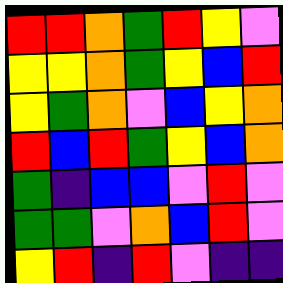[["red", "red", "orange", "green", "red", "yellow", "violet"], ["yellow", "yellow", "orange", "green", "yellow", "blue", "red"], ["yellow", "green", "orange", "violet", "blue", "yellow", "orange"], ["red", "blue", "red", "green", "yellow", "blue", "orange"], ["green", "indigo", "blue", "blue", "violet", "red", "violet"], ["green", "green", "violet", "orange", "blue", "red", "violet"], ["yellow", "red", "indigo", "red", "violet", "indigo", "indigo"]]